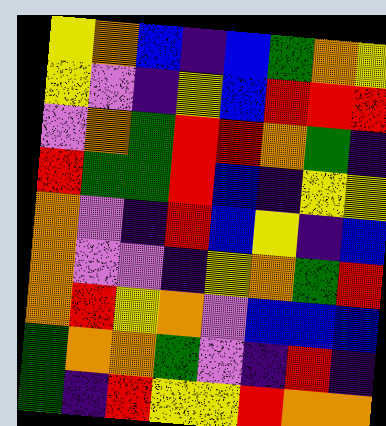[["yellow", "orange", "blue", "indigo", "blue", "green", "orange", "yellow"], ["yellow", "violet", "indigo", "yellow", "blue", "red", "red", "red"], ["violet", "orange", "green", "red", "red", "orange", "green", "indigo"], ["red", "green", "green", "red", "blue", "indigo", "yellow", "yellow"], ["orange", "violet", "indigo", "red", "blue", "yellow", "indigo", "blue"], ["orange", "violet", "violet", "indigo", "yellow", "orange", "green", "red"], ["orange", "red", "yellow", "orange", "violet", "blue", "blue", "blue"], ["green", "orange", "orange", "green", "violet", "indigo", "red", "indigo"], ["green", "indigo", "red", "yellow", "yellow", "red", "orange", "orange"]]